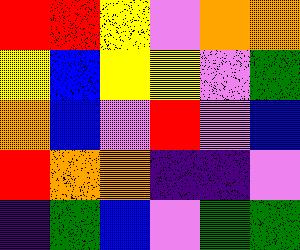[["red", "red", "yellow", "violet", "orange", "orange"], ["yellow", "blue", "yellow", "yellow", "violet", "green"], ["orange", "blue", "violet", "red", "violet", "blue"], ["red", "orange", "orange", "indigo", "indigo", "violet"], ["indigo", "green", "blue", "violet", "green", "green"]]